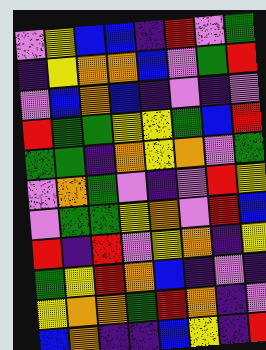[["violet", "yellow", "blue", "blue", "indigo", "red", "violet", "green"], ["indigo", "yellow", "orange", "orange", "blue", "violet", "green", "red"], ["violet", "blue", "orange", "blue", "indigo", "violet", "indigo", "violet"], ["red", "green", "green", "yellow", "yellow", "green", "blue", "red"], ["green", "green", "indigo", "orange", "yellow", "orange", "violet", "green"], ["violet", "orange", "green", "violet", "indigo", "violet", "red", "yellow"], ["violet", "green", "green", "yellow", "orange", "violet", "red", "blue"], ["red", "indigo", "red", "violet", "yellow", "orange", "indigo", "yellow"], ["green", "yellow", "red", "orange", "blue", "indigo", "violet", "indigo"], ["yellow", "orange", "orange", "green", "red", "orange", "indigo", "violet"], ["blue", "orange", "indigo", "indigo", "blue", "yellow", "indigo", "red"]]